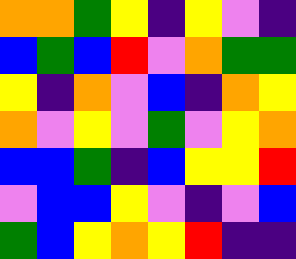[["orange", "orange", "green", "yellow", "indigo", "yellow", "violet", "indigo"], ["blue", "green", "blue", "red", "violet", "orange", "green", "green"], ["yellow", "indigo", "orange", "violet", "blue", "indigo", "orange", "yellow"], ["orange", "violet", "yellow", "violet", "green", "violet", "yellow", "orange"], ["blue", "blue", "green", "indigo", "blue", "yellow", "yellow", "red"], ["violet", "blue", "blue", "yellow", "violet", "indigo", "violet", "blue"], ["green", "blue", "yellow", "orange", "yellow", "red", "indigo", "indigo"]]